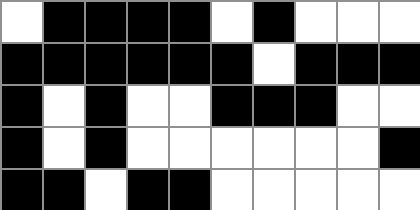[["white", "black", "black", "black", "black", "white", "black", "white", "white", "white"], ["black", "black", "black", "black", "black", "black", "white", "black", "black", "black"], ["black", "white", "black", "white", "white", "black", "black", "black", "white", "white"], ["black", "white", "black", "white", "white", "white", "white", "white", "white", "black"], ["black", "black", "white", "black", "black", "white", "white", "white", "white", "white"]]